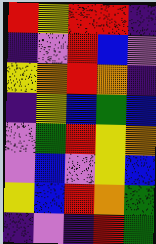[["red", "yellow", "red", "red", "indigo"], ["indigo", "violet", "red", "blue", "violet"], ["yellow", "orange", "red", "orange", "indigo"], ["indigo", "yellow", "blue", "green", "blue"], ["violet", "green", "red", "yellow", "orange"], ["violet", "blue", "violet", "yellow", "blue"], ["yellow", "blue", "red", "orange", "green"], ["indigo", "violet", "indigo", "red", "green"]]